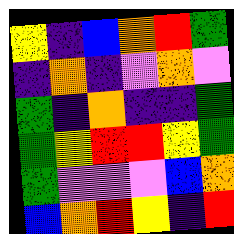[["yellow", "indigo", "blue", "orange", "red", "green"], ["indigo", "orange", "indigo", "violet", "orange", "violet"], ["green", "indigo", "orange", "indigo", "indigo", "green"], ["green", "yellow", "red", "red", "yellow", "green"], ["green", "violet", "violet", "violet", "blue", "orange"], ["blue", "orange", "red", "yellow", "indigo", "red"]]